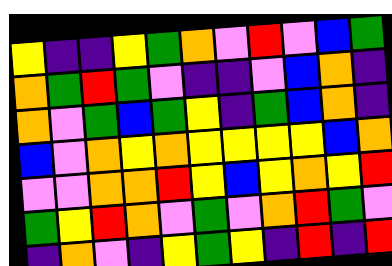[["yellow", "indigo", "indigo", "yellow", "green", "orange", "violet", "red", "violet", "blue", "green"], ["orange", "green", "red", "green", "violet", "indigo", "indigo", "violet", "blue", "orange", "indigo"], ["orange", "violet", "green", "blue", "green", "yellow", "indigo", "green", "blue", "orange", "indigo"], ["blue", "violet", "orange", "yellow", "orange", "yellow", "yellow", "yellow", "yellow", "blue", "orange"], ["violet", "violet", "orange", "orange", "red", "yellow", "blue", "yellow", "orange", "yellow", "red"], ["green", "yellow", "red", "orange", "violet", "green", "violet", "orange", "red", "green", "violet"], ["indigo", "orange", "violet", "indigo", "yellow", "green", "yellow", "indigo", "red", "indigo", "red"]]